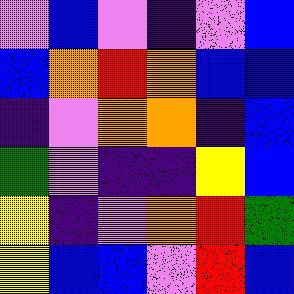[["violet", "blue", "violet", "indigo", "violet", "blue"], ["blue", "orange", "red", "orange", "blue", "blue"], ["indigo", "violet", "orange", "orange", "indigo", "blue"], ["green", "violet", "indigo", "indigo", "yellow", "blue"], ["yellow", "indigo", "violet", "orange", "red", "green"], ["yellow", "blue", "blue", "violet", "red", "blue"]]